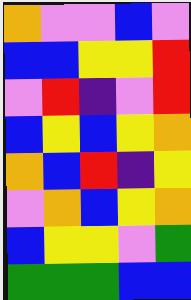[["orange", "violet", "violet", "blue", "violet"], ["blue", "blue", "yellow", "yellow", "red"], ["violet", "red", "indigo", "violet", "red"], ["blue", "yellow", "blue", "yellow", "orange"], ["orange", "blue", "red", "indigo", "yellow"], ["violet", "orange", "blue", "yellow", "orange"], ["blue", "yellow", "yellow", "violet", "green"], ["green", "green", "green", "blue", "blue"]]